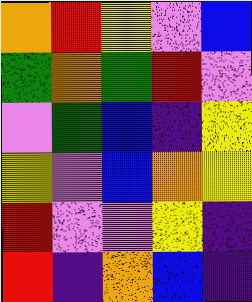[["orange", "red", "yellow", "violet", "blue"], ["green", "orange", "green", "red", "violet"], ["violet", "green", "blue", "indigo", "yellow"], ["yellow", "violet", "blue", "orange", "yellow"], ["red", "violet", "violet", "yellow", "indigo"], ["red", "indigo", "orange", "blue", "indigo"]]